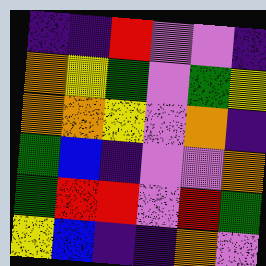[["indigo", "indigo", "red", "violet", "violet", "indigo"], ["orange", "yellow", "green", "violet", "green", "yellow"], ["orange", "orange", "yellow", "violet", "orange", "indigo"], ["green", "blue", "indigo", "violet", "violet", "orange"], ["green", "red", "red", "violet", "red", "green"], ["yellow", "blue", "indigo", "indigo", "orange", "violet"]]